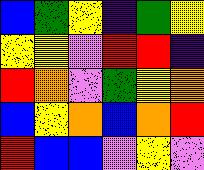[["blue", "green", "yellow", "indigo", "green", "yellow"], ["yellow", "yellow", "violet", "red", "red", "indigo"], ["red", "orange", "violet", "green", "yellow", "orange"], ["blue", "yellow", "orange", "blue", "orange", "red"], ["red", "blue", "blue", "violet", "yellow", "violet"]]